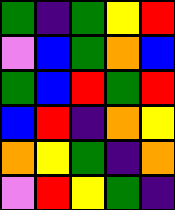[["green", "indigo", "green", "yellow", "red"], ["violet", "blue", "green", "orange", "blue"], ["green", "blue", "red", "green", "red"], ["blue", "red", "indigo", "orange", "yellow"], ["orange", "yellow", "green", "indigo", "orange"], ["violet", "red", "yellow", "green", "indigo"]]